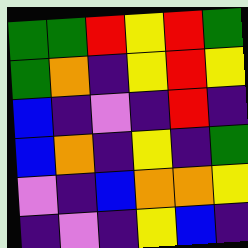[["green", "green", "red", "yellow", "red", "green"], ["green", "orange", "indigo", "yellow", "red", "yellow"], ["blue", "indigo", "violet", "indigo", "red", "indigo"], ["blue", "orange", "indigo", "yellow", "indigo", "green"], ["violet", "indigo", "blue", "orange", "orange", "yellow"], ["indigo", "violet", "indigo", "yellow", "blue", "indigo"]]